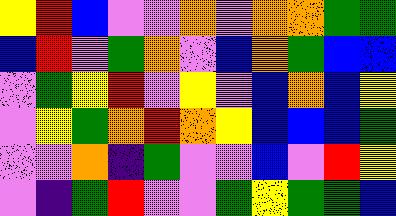[["yellow", "red", "blue", "violet", "violet", "orange", "violet", "orange", "orange", "green", "green"], ["blue", "red", "violet", "green", "orange", "violet", "blue", "orange", "green", "blue", "blue"], ["violet", "green", "yellow", "red", "violet", "yellow", "violet", "blue", "orange", "blue", "yellow"], ["violet", "yellow", "green", "orange", "red", "orange", "yellow", "blue", "blue", "blue", "green"], ["violet", "violet", "orange", "indigo", "green", "violet", "violet", "blue", "violet", "red", "yellow"], ["violet", "indigo", "green", "red", "violet", "violet", "green", "yellow", "green", "green", "blue"]]